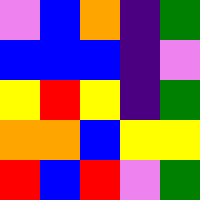[["violet", "blue", "orange", "indigo", "green"], ["blue", "blue", "blue", "indigo", "violet"], ["yellow", "red", "yellow", "indigo", "green"], ["orange", "orange", "blue", "yellow", "yellow"], ["red", "blue", "red", "violet", "green"]]